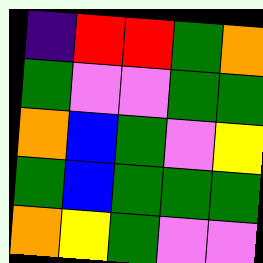[["indigo", "red", "red", "green", "orange"], ["green", "violet", "violet", "green", "green"], ["orange", "blue", "green", "violet", "yellow"], ["green", "blue", "green", "green", "green"], ["orange", "yellow", "green", "violet", "violet"]]